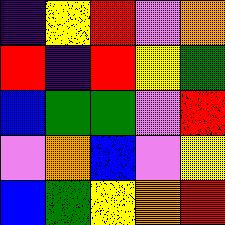[["indigo", "yellow", "red", "violet", "orange"], ["red", "indigo", "red", "yellow", "green"], ["blue", "green", "green", "violet", "red"], ["violet", "orange", "blue", "violet", "yellow"], ["blue", "green", "yellow", "orange", "red"]]